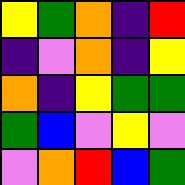[["yellow", "green", "orange", "indigo", "red"], ["indigo", "violet", "orange", "indigo", "yellow"], ["orange", "indigo", "yellow", "green", "green"], ["green", "blue", "violet", "yellow", "violet"], ["violet", "orange", "red", "blue", "green"]]